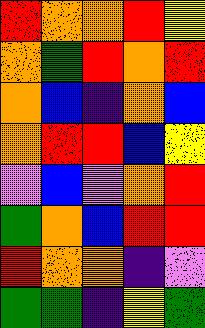[["red", "orange", "orange", "red", "yellow"], ["orange", "green", "red", "orange", "red"], ["orange", "blue", "indigo", "orange", "blue"], ["orange", "red", "red", "blue", "yellow"], ["violet", "blue", "violet", "orange", "red"], ["green", "orange", "blue", "red", "red"], ["red", "orange", "orange", "indigo", "violet"], ["green", "green", "indigo", "yellow", "green"]]